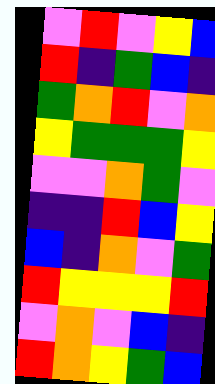[["violet", "red", "violet", "yellow", "blue"], ["red", "indigo", "green", "blue", "indigo"], ["green", "orange", "red", "violet", "orange"], ["yellow", "green", "green", "green", "yellow"], ["violet", "violet", "orange", "green", "violet"], ["indigo", "indigo", "red", "blue", "yellow"], ["blue", "indigo", "orange", "violet", "green"], ["red", "yellow", "yellow", "yellow", "red"], ["violet", "orange", "violet", "blue", "indigo"], ["red", "orange", "yellow", "green", "blue"]]